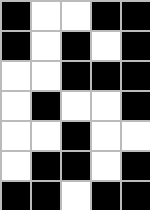[["black", "white", "white", "black", "black"], ["black", "white", "black", "white", "black"], ["white", "white", "black", "black", "black"], ["white", "black", "white", "white", "black"], ["white", "white", "black", "white", "white"], ["white", "black", "black", "white", "black"], ["black", "black", "white", "black", "black"]]